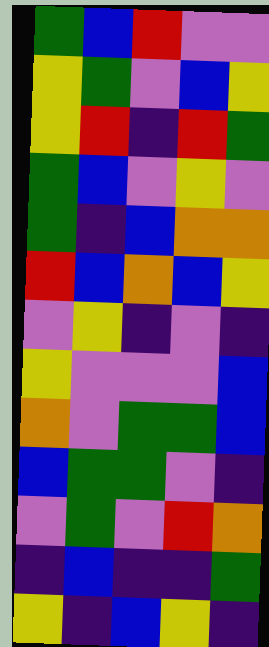[["green", "blue", "red", "violet", "violet"], ["yellow", "green", "violet", "blue", "yellow"], ["yellow", "red", "indigo", "red", "green"], ["green", "blue", "violet", "yellow", "violet"], ["green", "indigo", "blue", "orange", "orange"], ["red", "blue", "orange", "blue", "yellow"], ["violet", "yellow", "indigo", "violet", "indigo"], ["yellow", "violet", "violet", "violet", "blue"], ["orange", "violet", "green", "green", "blue"], ["blue", "green", "green", "violet", "indigo"], ["violet", "green", "violet", "red", "orange"], ["indigo", "blue", "indigo", "indigo", "green"], ["yellow", "indigo", "blue", "yellow", "indigo"]]